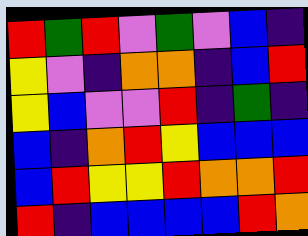[["red", "green", "red", "violet", "green", "violet", "blue", "indigo"], ["yellow", "violet", "indigo", "orange", "orange", "indigo", "blue", "red"], ["yellow", "blue", "violet", "violet", "red", "indigo", "green", "indigo"], ["blue", "indigo", "orange", "red", "yellow", "blue", "blue", "blue"], ["blue", "red", "yellow", "yellow", "red", "orange", "orange", "red"], ["red", "indigo", "blue", "blue", "blue", "blue", "red", "orange"]]